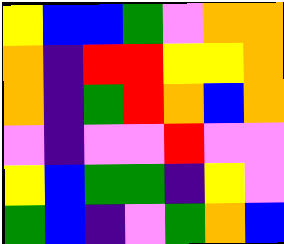[["yellow", "blue", "blue", "green", "violet", "orange", "orange"], ["orange", "indigo", "red", "red", "yellow", "yellow", "orange"], ["orange", "indigo", "green", "red", "orange", "blue", "orange"], ["violet", "indigo", "violet", "violet", "red", "violet", "violet"], ["yellow", "blue", "green", "green", "indigo", "yellow", "violet"], ["green", "blue", "indigo", "violet", "green", "orange", "blue"]]